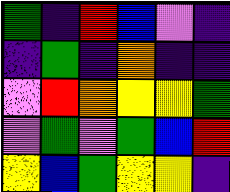[["green", "indigo", "red", "blue", "violet", "indigo"], ["indigo", "green", "indigo", "orange", "indigo", "indigo"], ["violet", "red", "orange", "yellow", "yellow", "green"], ["violet", "green", "violet", "green", "blue", "red"], ["yellow", "blue", "green", "yellow", "yellow", "indigo"]]